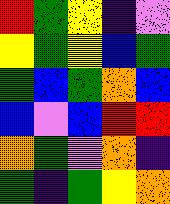[["red", "green", "yellow", "indigo", "violet"], ["yellow", "green", "yellow", "blue", "green"], ["green", "blue", "green", "orange", "blue"], ["blue", "violet", "blue", "red", "red"], ["orange", "green", "violet", "orange", "indigo"], ["green", "indigo", "green", "yellow", "orange"]]